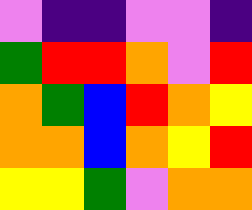[["violet", "indigo", "indigo", "violet", "violet", "indigo"], ["green", "red", "red", "orange", "violet", "red"], ["orange", "green", "blue", "red", "orange", "yellow"], ["orange", "orange", "blue", "orange", "yellow", "red"], ["yellow", "yellow", "green", "violet", "orange", "orange"]]